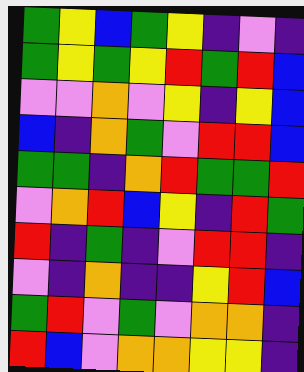[["green", "yellow", "blue", "green", "yellow", "indigo", "violet", "indigo"], ["green", "yellow", "green", "yellow", "red", "green", "red", "blue"], ["violet", "violet", "orange", "violet", "yellow", "indigo", "yellow", "blue"], ["blue", "indigo", "orange", "green", "violet", "red", "red", "blue"], ["green", "green", "indigo", "orange", "red", "green", "green", "red"], ["violet", "orange", "red", "blue", "yellow", "indigo", "red", "green"], ["red", "indigo", "green", "indigo", "violet", "red", "red", "indigo"], ["violet", "indigo", "orange", "indigo", "indigo", "yellow", "red", "blue"], ["green", "red", "violet", "green", "violet", "orange", "orange", "indigo"], ["red", "blue", "violet", "orange", "orange", "yellow", "yellow", "indigo"]]